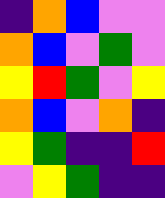[["indigo", "orange", "blue", "violet", "violet"], ["orange", "blue", "violet", "green", "violet"], ["yellow", "red", "green", "violet", "yellow"], ["orange", "blue", "violet", "orange", "indigo"], ["yellow", "green", "indigo", "indigo", "red"], ["violet", "yellow", "green", "indigo", "indigo"]]